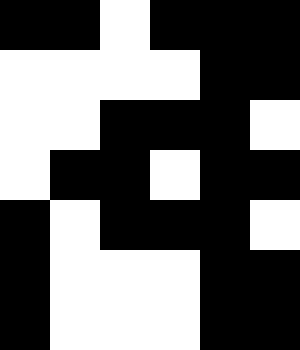[["black", "black", "white", "black", "black", "black"], ["white", "white", "white", "white", "black", "black"], ["white", "white", "black", "black", "black", "white"], ["white", "black", "black", "white", "black", "black"], ["black", "white", "black", "black", "black", "white"], ["black", "white", "white", "white", "black", "black"], ["black", "white", "white", "white", "black", "black"]]